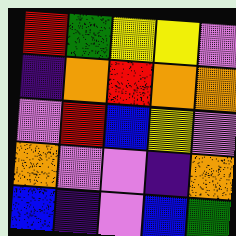[["red", "green", "yellow", "yellow", "violet"], ["indigo", "orange", "red", "orange", "orange"], ["violet", "red", "blue", "yellow", "violet"], ["orange", "violet", "violet", "indigo", "orange"], ["blue", "indigo", "violet", "blue", "green"]]